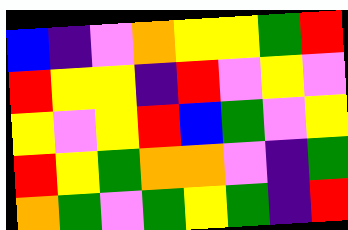[["blue", "indigo", "violet", "orange", "yellow", "yellow", "green", "red"], ["red", "yellow", "yellow", "indigo", "red", "violet", "yellow", "violet"], ["yellow", "violet", "yellow", "red", "blue", "green", "violet", "yellow"], ["red", "yellow", "green", "orange", "orange", "violet", "indigo", "green"], ["orange", "green", "violet", "green", "yellow", "green", "indigo", "red"]]